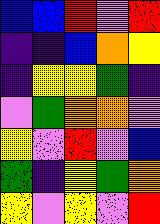[["blue", "blue", "red", "violet", "red"], ["indigo", "indigo", "blue", "orange", "yellow"], ["indigo", "yellow", "yellow", "green", "indigo"], ["violet", "green", "orange", "orange", "violet"], ["yellow", "violet", "red", "violet", "blue"], ["green", "indigo", "yellow", "green", "orange"], ["yellow", "violet", "yellow", "violet", "red"]]